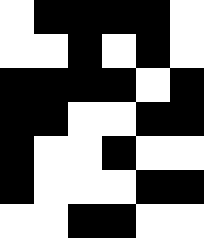[["white", "black", "black", "black", "black", "white"], ["white", "white", "black", "white", "black", "white"], ["black", "black", "black", "black", "white", "black"], ["black", "black", "white", "white", "black", "black"], ["black", "white", "white", "black", "white", "white"], ["black", "white", "white", "white", "black", "black"], ["white", "white", "black", "black", "white", "white"]]